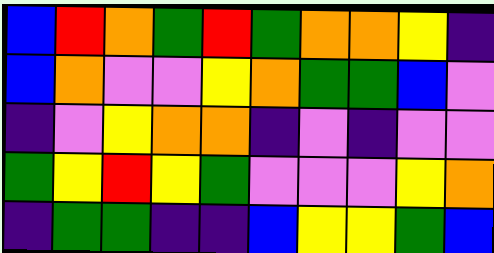[["blue", "red", "orange", "green", "red", "green", "orange", "orange", "yellow", "indigo"], ["blue", "orange", "violet", "violet", "yellow", "orange", "green", "green", "blue", "violet"], ["indigo", "violet", "yellow", "orange", "orange", "indigo", "violet", "indigo", "violet", "violet"], ["green", "yellow", "red", "yellow", "green", "violet", "violet", "violet", "yellow", "orange"], ["indigo", "green", "green", "indigo", "indigo", "blue", "yellow", "yellow", "green", "blue"]]